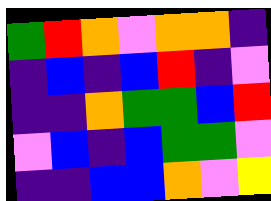[["green", "red", "orange", "violet", "orange", "orange", "indigo"], ["indigo", "blue", "indigo", "blue", "red", "indigo", "violet"], ["indigo", "indigo", "orange", "green", "green", "blue", "red"], ["violet", "blue", "indigo", "blue", "green", "green", "violet"], ["indigo", "indigo", "blue", "blue", "orange", "violet", "yellow"]]